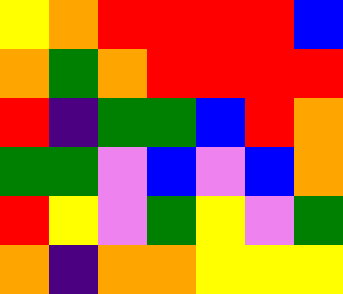[["yellow", "orange", "red", "red", "red", "red", "blue"], ["orange", "green", "orange", "red", "red", "red", "red"], ["red", "indigo", "green", "green", "blue", "red", "orange"], ["green", "green", "violet", "blue", "violet", "blue", "orange"], ["red", "yellow", "violet", "green", "yellow", "violet", "green"], ["orange", "indigo", "orange", "orange", "yellow", "yellow", "yellow"]]